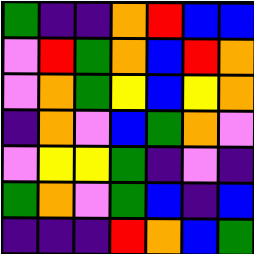[["green", "indigo", "indigo", "orange", "red", "blue", "blue"], ["violet", "red", "green", "orange", "blue", "red", "orange"], ["violet", "orange", "green", "yellow", "blue", "yellow", "orange"], ["indigo", "orange", "violet", "blue", "green", "orange", "violet"], ["violet", "yellow", "yellow", "green", "indigo", "violet", "indigo"], ["green", "orange", "violet", "green", "blue", "indigo", "blue"], ["indigo", "indigo", "indigo", "red", "orange", "blue", "green"]]